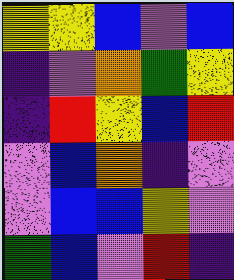[["yellow", "yellow", "blue", "violet", "blue"], ["indigo", "violet", "orange", "green", "yellow"], ["indigo", "red", "yellow", "blue", "red"], ["violet", "blue", "orange", "indigo", "violet"], ["violet", "blue", "blue", "yellow", "violet"], ["green", "blue", "violet", "red", "indigo"]]